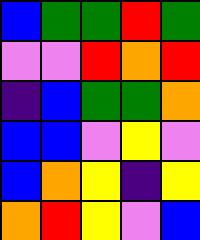[["blue", "green", "green", "red", "green"], ["violet", "violet", "red", "orange", "red"], ["indigo", "blue", "green", "green", "orange"], ["blue", "blue", "violet", "yellow", "violet"], ["blue", "orange", "yellow", "indigo", "yellow"], ["orange", "red", "yellow", "violet", "blue"]]